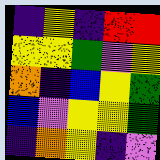[["indigo", "yellow", "indigo", "red", "red"], ["yellow", "yellow", "green", "violet", "yellow"], ["orange", "indigo", "blue", "yellow", "green"], ["blue", "violet", "yellow", "yellow", "green"], ["indigo", "orange", "yellow", "indigo", "violet"]]